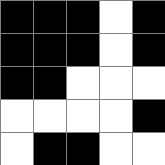[["black", "black", "black", "white", "black"], ["black", "black", "black", "white", "black"], ["black", "black", "white", "white", "white"], ["white", "white", "white", "white", "black"], ["white", "black", "black", "white", "white"]]